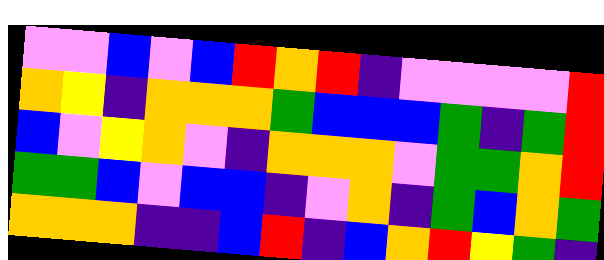[["violet", "violet", "blue", "violet", "blue", "red", "orange", "red", "indigo", "violet", "violet", "violet", "violet", "red"], ["orange", "yellow", "indigo", "orange", "orange", "orange", "green", "blue", "blue", "blue", "green", "indigo", "green", "red"], ["blue", "violet", "yellow", "orange", "violet", "indigo", "orange", "orange", "orange", "violet", "green", "green", "orange", "red"], ["green", "green", "blue", "violet", "blue", "blue", "indigo", "violet", "orange", "indigo", "green", "blue", "orange", "green"], ["orange", "orange", "orange", "indigo", "indigo", "blue", "red", "indigo", "blue", "orange", "red", "yellow", "green", "indigo"]]